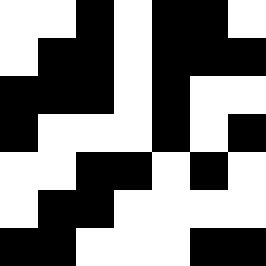[["white", "white", "black", "white", "black", "black", "white"], ["white", "black", "black", "white", "black", "black", "black"], ["black", "black", "black", "white", "black", "white", "white"], ["black", "white", "white", "white", "black", "white", "black"], ["white", "white", "black", "black", "white", "black", "white"], ["white", "black", "black", "white", "white", "white", "white"], ["black", "black", "white", "white", "white", "black", "black"]]